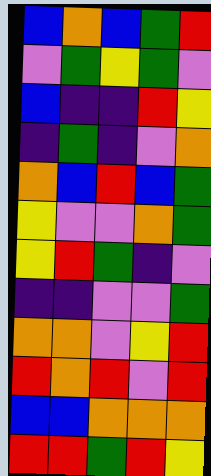[["blue", "orange", "blue", "green", "red"], ["violet", "green", "yellow", "green", "violet"], ["blue", "indigo", "indigo", "red", "yellow"], ["indigo", "green", "indigo", "violet", "orange"], ["orange", "blue", "red", "blue", "green"], ["yellow", "violet", "violet", "orange", "green"], ["yellow", "red", "green", "indigo", "violet"], ["indigo", "indigo", "violet", "violet", "green"], ["orange", "orange", "violet", "yellow", "red"], ["red", "orange", "red", "violet", "red"], ["blue", "blue", "orange", "orange", "orange"], ["red", "red", "green", "red", "yellow"]]